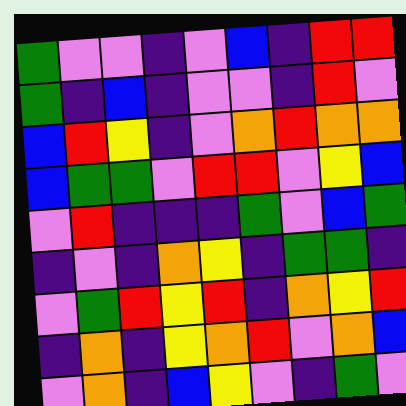[["green", "violet", "violet", "indigo", "violet", "blue", "indigo", "red", "red"], ["green", "indigo", "blue", "indigo", "violet", "violet", "indigo", "red", "violet"], ["blue", "red", "yellow", "indigo", "violet", "orange", "red", "orange", "orange"], ["blue", "green", "green", "violet", "red", "red", "violet", "yellow", "blue"], ["violet", "red", "indigo", "indigo", "indigo", "green", "violet", "blue", "green"], ["indigo", "violet", "indigo", "orange", "yellow", "indigo", "green", "green", "indigo"], ["violet", "green", "red", "yellow", "red", "indigo", "orange", "yellow", "red"], ["indigo", "orange", "indigo", "yellow", "orange", "red", "violet", "orange", "blue"], ["violet", "orange", "indigo", "blue", "yellow", "violet", "indigo", "green", "violet"]]